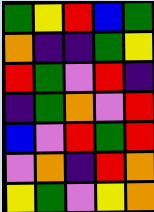[["green", "yellow", "red", "blue", "green"], ["orange", "indigo", "indigo", "green", "yellow"], ["red", "green", "violet", "red", "indigo"], ["indigo", "green", "orange", "violet", "red"], ["blue", "violet", "red", "green", "red"], ["violet", "orange", "indigo", "red", "orange"], ["yellow", "green", "violet", "yellow", "orange"]]